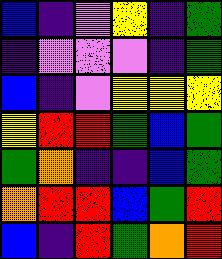[["blue", "indigo", "violet", "yellow", "indigo", "green"], ["indigo", "violet", "violet", "violet", "indigo", "green"], ["blue", "indigo", "violet", "yellow", "yellow", "yellow"], ["yellow", "red", "red", "green", "blue", "green"], ["green", "orange", "indigo", "indigo", "blue", "green"], ["orange", "red", "red", "blue", "green", "red"], ["blue", "indigo", "red", "green", "orange", "red"]]